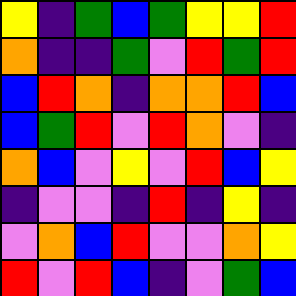[["yellow", "indigo", "green", "blue", "green", "yellow", "yellow", "red"], ["orange", "indigo", "indigo", "green", "violet", "red", "green", "red"], ["blue", "red", "orange", "indigo", "orange", "orange", "red", "blue"], ["blue", "green", "red", "violet", "red", "orange", "violet", "indigo"], ["orange", "blue", "violet", "yellow", "violet", "red", "blue", "yellow"], ["indigo", "violet", "violet", "indigo", "red", "indigo", "yellow", "indigo"], ["violet", "orange", "blue", "red", "violet", "violet", "orange", "yellow"], ["red", "violet", "red", "blue", "indigo", "violet", "green", "blue"]]